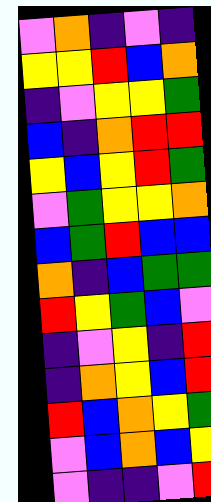[["violet", "orange", "indigo", "violet", "indigo"], ["yellow", "yellow", "red", "blue", "orange"], ["indigo", "violet", "yellow", "yellow", "green"], ["blue", "indigo", "orange", "red", "red"], ["yellow", "blue", "yellow", "red", "green"], ["violet", "green", "yellow", "yellow", "orange"], ["blue", "green", "red", "blue", "blue"], ["orange", "indigo", "blue", "green", "green"], ["red", "yellow", "green", "blue", "violet"], ["indigo", "violet", "yellow", "indigo", "red"], ["indigo", "orange", "yellow", "blue", "red"], ["red", "blue", "orange", "yellow", "green"], ["violet", "blue", "orange", "blue", "yellow"], ["violet", "indigo", "indigo", "violet", "red"]]